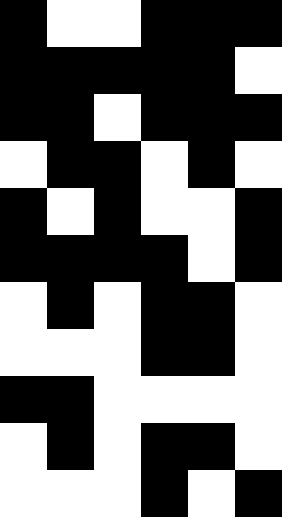[["black", "white", "white", "black", "black", "black"], ["black", "black", "black", "black", "black", "white"], ["black", "black", "white", "black", "black", "black"], ["white", "black", "black", "white", "black", "white"], ["black", "white", "black", "white", "white", "black"], ["black", "black", "black", "black", "white", "black"], ["white", "black", "white", "black", "black", "white"], ["white", "white", "white", "black", "black", "white"], ["black", "black", "white", "white", "white", "white"], ["white", "black", "white", "black", "black", "white"], ["white", "white", "white", "black", "white", "black"]]